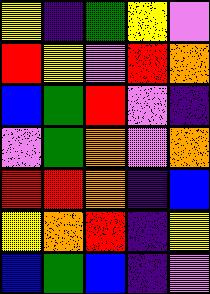[["yellow", "indigo", "green", "yellow", "violet"], ["red", "yellow", "violet", "red", "orange"], ["blue", "green", "red", "violet", "indigo"], ["violet", "green", "orange", "violet", "orange"], ["red", "red", "orange", "indigo", "blue"], ["yellow", "orange", "red", "indigo", "yellow"], ["blue", "green", "blue", "indigo", "violet"]]